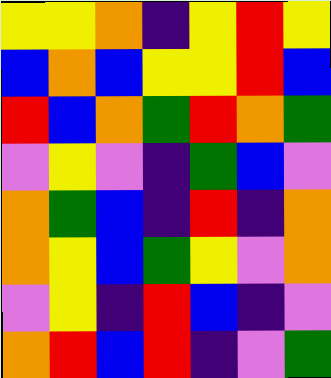[["yellow", "yellow", "orange", "indigo", "yellow", "red", "yellow"], ["blue", "orange", "blue", "yellow", "yellow", "red", "blue"], ["red", "blue", "orange", "green", "red", "orange", "green"], ["violet", "yellow", "violet", "indigo", "green", "blue", "violet"], ["orange", "green", "blue", "indigo", "red", "indigo", "orange"], ["orange", "yellow", "blue", "green", "yellow", "violet", "orange"], ["violet", "yellow", "indigo", "red", "blue", "indigo", "violet"], ["orange", "red", "blue", "red", "indigo", "violet", "green"]]